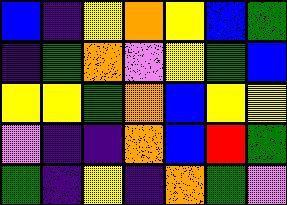[["blue", "indigo", "yellow", "orange", "yellow", "blue", "green"], ["indigo", "green", "orange", "violet", "yellow", "green", "blue"], ["yellow", "yellow", "green", "orange", "blue", "yellow", "yellow"], ["violet", "indigo", "indigo", "orange", "blue", "red", "green"], ["green", "indigo", "yellow", "indigo", "orange", "green", "violet"]]